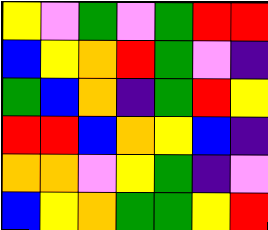[["yellow", "violet", "green", "violet", "green", "red", "red"], ["blue", "yellow", "orange", "red", "green", "violet", "indigo"], ["green", "blue", "orange", "indigo", "green", "red", "yellow"], ["red", "red", "blue", "orange", "yellow", "blue", "indigo"], ["orange", "orange", "violet", "yellow", "green", "indigo", "violet"], ["blue", "yellow", "orange", "green", "green", "yellow", "red"]]